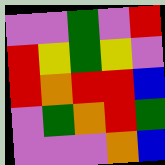[["violet", "violet", "green", "violet", "red"], ["red", "yellow", "green", "yellow", "violet"], ["red", "orange", "red", "red", "blue"], ["violet", "green", "orange", "red", "green"], ["violet", "violet", "violet", "orange", "blue"]]